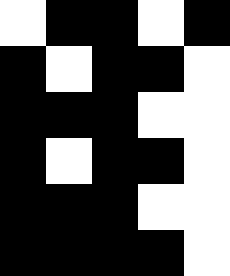[["white", "black", "black", "white", "black"], ["black", "white", "black", "black", "white"], ["black", "black", "black", "white", "white"], ["black", "white", "black", "black", "white"], ["black", "black", "black", "white", "white"], ["black", "black", "black", "black", "white"]]